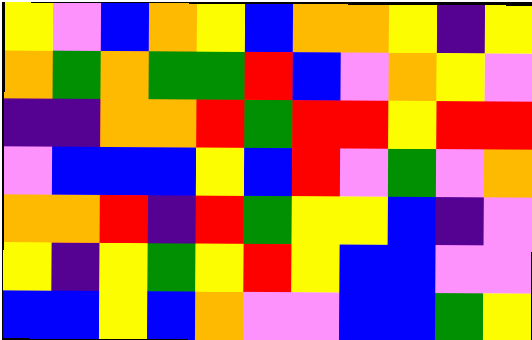[["yellow", "violet", "blue", "orange", "yellow", "blue", "orange", "orange", "yellow", "indigo", "yellow"], ["orange", "green", "orange", "green", "green", "red", "blue", "violet", "orange", "yellow", "violet"], ["indigo", "indigo", "orange", "orange", "red", "green", "red", "red", "yellow", "red", "red"], ["violet", "blue", "blue", "blue", "yellow", "blue", "red", "violet", "green", "violet", "orange"], ["orange", "orange", "red", "indigo", "red", "green", "yellow", "yellow", "blue", "indigo", "violet"], ["yellow", "indigo", "yellow", "green", "yellow", "red", "yellow", "blue", "blue", "violet", "violet"], ["blue", "blue", "yellow", "blue", "orange", "violet", "violet", "blue", "blue", "green", "yellow"]]